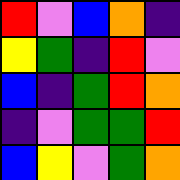[["red", "violet", "blue", "orange", "indigo"], ["yellow", "green", "indigo", "red", "violet"], ["blue", "indigo", "green", "red", "orange"], ["indigo", "violet", "green", "green", "red"], ["blue", "yellow", "violet", "green", "orange"]]